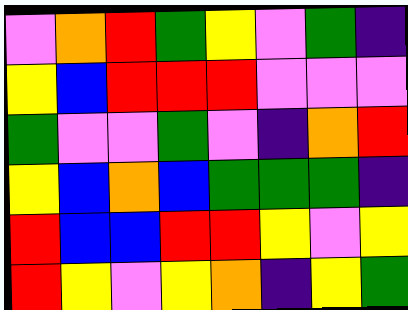[["violet", "orange", "red", "green", "yellow", "violet", "green", "indigo"], ["yellow", "blue", "red", "red", "red", "violet", "violet", "violet"], ["green", "violet", "violet", "green", "violet", "indigo", "orange", "red"], ["yellow", "blue", "orange", "blue", "green", "green", "green", "indigo"], ["red", "blue", "blue", "red", "red", "yellow", "violet", "yellow"], ["red", "yellow", "violet", "yellow", "orange", "indigo", "yellow", "green"]]